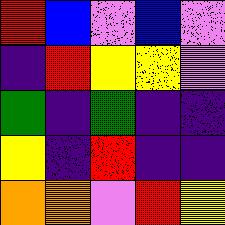[["red", "blue", "violet", "blue", "violet"], ["indigo", "red", "yellow", "yellow", "violet"], ["green", "indigo", "green", "indigo", "indigo"], ["yellow", "indigo", "red", "indigo", "indigo"], ["orange", "orange", "violet", "red", "yellow"]]